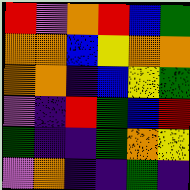[["red", "violet", "orange", "red", "blue", "green"], ["orange", "orange", "blue", "yellow", "orange", "orange"], ["orange", "orange", "indigo", "blue", "yellow", "green"], ["violet", "indigo", "red", "green", "blue", "red"], ["green", "indigo", "indigo", "green", "orange", "yellow"], ["violet", "orange", "indigo", "indigo", "green", "indigo"]]